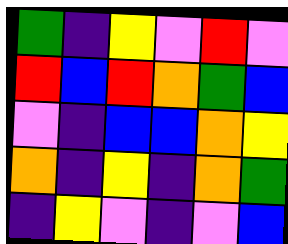[["green", "indigo", "yellow", "violet", "red", "violet"], ["red", "blue", "red", "orange", "green", "blue"], ["violet", "indigo", "blue", "blue", "orange", "yellow"], ["orange", "indigo", "yellow", "indigo", "orange", "green"], ["indigo", "yellow", "violet", "indigo", "violet", "blue"]]